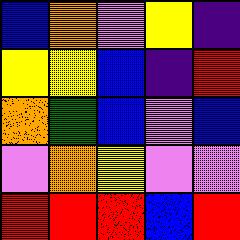[["blue", "orange", "violet", "yellow", "indigo"], ["yellow", "yellow", "blue", "indigo", "red"], ["orange", "green", "blue", "violet", "blue"], ["violet", "orange", "yellow", "violet", "violet"], ["red", "red", "red", "blue", "red"]]